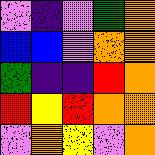[["violet", "indigo", "violet", "green", "orange"], ["blue", "blue", "violet", "orange", "orange"], ["green", "indigo", "indigo", "red", "orange"], ["red", "yellow", "red", "orange", "orange"], ["violet", "orange", "yellow", "violet", "orange"]]